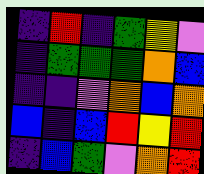[["indigo", "red", "indigo", "green", "yellow", "violet"], ["indigo", "green", "green", "green", "orange", "blue"], ["indigo", "indigo", "violet", "orange", "blue", "orange"], ["blue", "indigo", "blue", "red", "yellow", "red"], ["indigo", "blue", "green", "violet", "orange", "red"]]